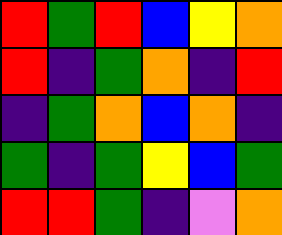[["red", "green", "red", "blue", "yellow", "orange"], ["red", "indigo", "green", "orange", "indigo", "red"], ["indigo", "green", "orange", "blue", "orange", "indigo"], ["green", "indigo", "green", "yellow", "blue", "green"], ["red", "red", "green", "indigo", "violet", "orange"]]